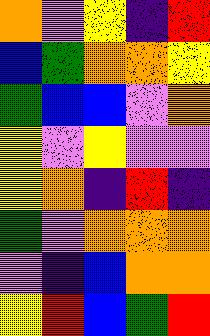[["orange", "violet", "yellow", "indigo", "red"], ["blue", "green", "orange", "orange", "yellow"], ["green", "blue", "blue", "violet", "orange"], ["yellow", "violet", "yellow", "violet", "violet"], ["yellow", "orange", "indigo", "red", "indigo"], ["green", "violet", "orange", "orange", "orange"], ["violet", "indigo", "blue", "orange", "orange"], ["yellow", "red", "blue", "green", "red"]]